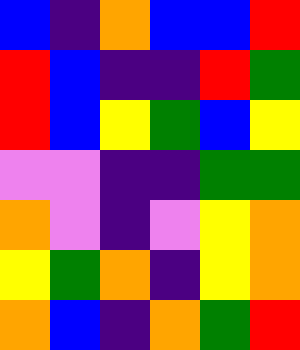[["blue", "indigo", "orange", "blue", "blue", "red"], ["red", "blue", "indigo", "indigo", "red", "green"], ["red", "blue", "yellow", "green", "blue", "yellow"], ["violet", "violet", "indigo", "indigo", "green", "green"], ["orange", "violet", "indigo", "violet", "yellow", "orange"], ["yellow", "green", "orange", "indigo", "yellow", "orange"], ["orange", "blue", "indigo", "orange", "green", "red"]]